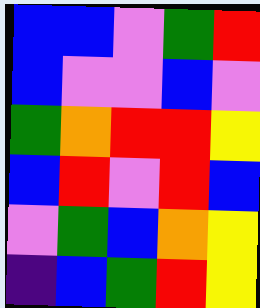[["blue", "blue", "violet", "green", "red"], ["blue", "violet", "violet", "blue", "violet"], ["green", "orange", "red", "red", "yellow"], ["blue", "red", "violet", "red", "blue"], ["violet", "green", "blue", "orange", "yellow"], ["indigo", "blue", "green", "red", "yellow"]]